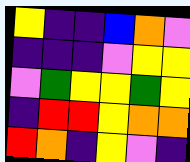[["yellow", "indigo", "indigo", "blue", "orange", "violet"], ["indigo", "indigo", "indigo", "violet", "yellow", "yellow"], ["violet", "green", "yellow", "yellow", "green", "yellow"], ["indigo", "red", "red", "yellow", "orange", "orange"], ["red", "orange", "indigo", "yellow", "violet", "indigo"]]